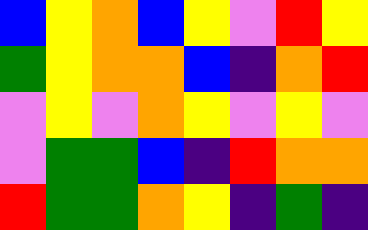[["blue", "yellow", "orange", "blue", "yellow", "violet", "red", "yellow"], ["green", "yellow", "orange", "orange", "blue", "indigo", "orange", "red"], ["violet", "yellow", "violet", "orange", "yellow", "violet", "yellow", "violet"], ["violet", "green", "green", "blue", "indigo", "red", "orange", "orange"], ["red", "green", "green", "orange", "yellow", "indigo", "green", "indigo"]]